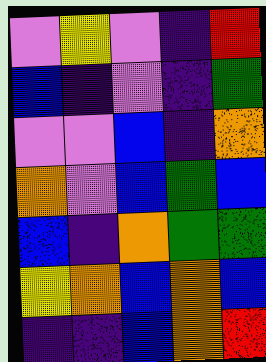[["violet", "yellow", "violet", "indigo", "red"], ["blue", "indigo", "violet", "indigo", "green"], ["violet", "violet", "blue", "indigo", "orange"], ["orange", "violet", "blue", "green", "blue"], ["blue", "indigo", "orange", "green", "green"], ["yellow", "orange", "blue", "orange", "blue"], ["indigo", "indigo", "blue", "orange", "red"]]